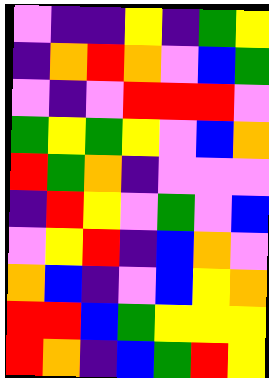[["violet", "indigo", "indigo", "yellow", "indigo", "green", "yellow"], ["indigo", "orange", "red", "orange", "violet", "blue", "green"], ["violet", "indigo", "violet", "red", "red", "red", "violet"], ["green", "yellow", "green", "yellow", "violet", "blue", "orange"], ["red", "green", "orange", "indigo", "violet", "violet", "violet"], ["indigo", "red", "yellow", "violet", "green", "violet", "blue"], ["violet", "yellow", "red", "indigo", "blue", "orange", "violet"], ["orange", "blue", "indigo", "violet", "blue", "yellow", "orange"], ["red", "red", "blue", "green", "yellow", "yellow", "yellow"], ["red", "orange", "indigo", "blue", "green", "red", "yellow"]]